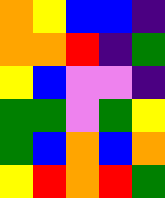[["orange", "yellow", "blue", "blue", "indigo"], ["orange", "orange", "red", "indigo", "green"], ["yellow", "blue", "violet", "violet", "indigo"], ["green", "green", "violet", "green", "yellow"], ["green", "blue", "orange", "blue", "orange"], ["yellow", "red", "orange", "red", "green"]]